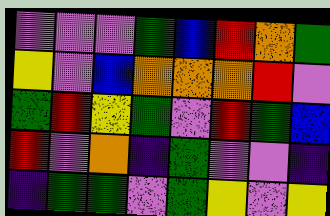[["violet", "violet", "violet", "green", "blue", "red", "orange", "green"], ["yellow", "violet", "blue", "orange", "orange", "orange", "red", "violet"], ["green", "red", "yellow", "green", "violet", "red", "green", "blue"], ["red", "violet", "orange", "indigo", "green", "violet", "violet", "indigo"], ["indigo", "green", "green", "violet", "green", "yellow", "violet", "yellow"]]